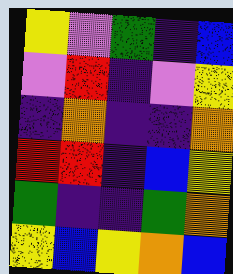[["yellow", "violet", "green", "indigo", "blue"], ["violet", "red", "indigo", "violet", "yellow"], ["indigo", "orange", "indigo", "indigo", "orange"], ["red", "red", "indigo", "blue", "yellow"], ["green", "indigo", "indigo", "green", "orange"], ["yellow", "blue", "yellow", "orange", "blue"]]